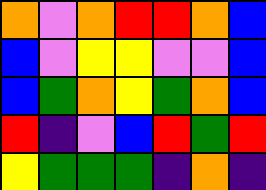[["orange", "violet", "orange", "red", "red", "orange", "blue"], ["blue", "violet", "yellow", "yellow", "violet", "violet", "blue"], ["blue", "green", "orange", "yellow", "green", "orange", "blue"], ["red", "indigo", "violet", "blue", "red", "green", "red"], ["yellow", "green", "green", "green", "indigo", "orange", "indigo"]]